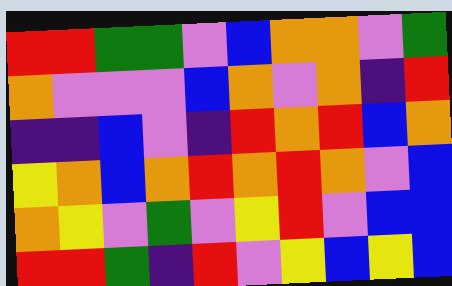[["red", "red", "green", "green", "violet", "blue", "orange", "orange", "violet", "green"], ["orange", "violet", "violet", "violet", "blue", "orange", "violet", "orange", "indigo", "red"], ["indigo", "indigo", "blue", "violet", "indigo", "red", "orange", "red", "blue", "orange"], ["yellow", "orange", "blue", "orange", "red", "orange", "red", "orange", "violet", "blue"], ["orange", "yellow", "violet", "green", "violet", "yellow", "red", "violet", "blue", "blue"], ["red", "red", "green", "indigo", "red", "violet", "yellow", "blue", "yellow", "blue"]]